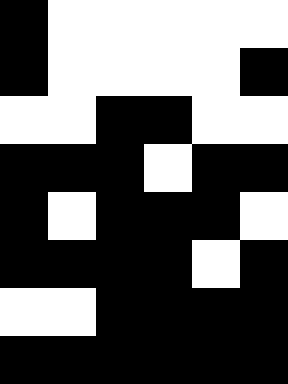[["black", "white", "white", "white", "white", "white"], ["black", "white", "white", "white", "white", "black"], ["white", "white", "black", "black", "white", "white"], ["black", "black", "black", "white", "black", "black"], ["black", "white", "black", "black", "black", "white"], ["black", "black", "black", "black", "white", "black"], ["white", "white", "black", "black", "black", "black"], ["black", "black", "black", "black", "black", "black"]]